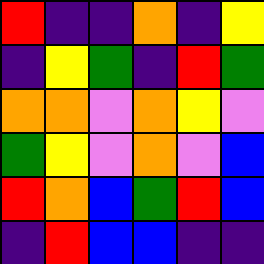[["red", "indigo", "indigo", "orange", "indigo", "yellow"], ["indigo", "yellow", "green", "indigo", "red", "green"], ["orange", "orange", "violet", "orange", "yellow", "violet"], ["green", "yellow", "violet", "orange", "violet", "blue"], ["red", "orange", "blue", "green", "red", "blue"], ["indigo", "red", "blue", "blue", "indigo", "indigo"]]